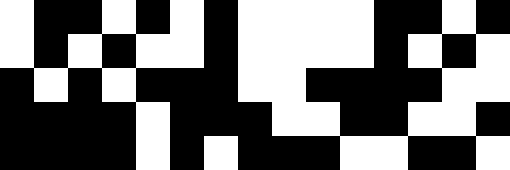[["white", "black", "black", "white", "black", "white", "black", "white", "white", "white", "white", "black", "black", "white", "black"], ["white", "black", "white", "black", "white", "white", "black", "white", "white", "white", "white", "black", "white", "black", "white"], ["black", "white", "black", "white", "black", "black", "black", "white", "white", "black", "black", "black", "black", "white", "white"], ["black", "black", "black", "black", "white", "black", "black", "black", "white", "white", "black", "black", "white", "white", "black"], ["black", "black", "black", "black", "white", "black", "white", "black", "black", "black", "white", "white", "black", "black", "white"]]